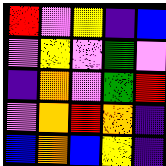[["red", "violet", "yellow", "indigo", "blue"], ["violet", "yellow", "violet", "green", "violet"], ["indigo", "orange", "violet", "green", "red"], ["violet", "orange", "red", "orange", "indigo"], ["blue", "orange", "blue", "yellow", "indigo"]]